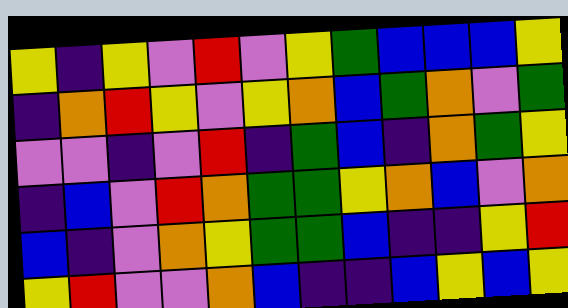[["yellow", "indigo", "yellow", "violet", "red", "violet", "yellow", "green", "blue", "blue", "blue", "yellow"], ["indigo", "orange", "red", "yellow", "violet", "yellow", "orange", "blue", "green", "orange", "violet", "green"], ["violet", "violet", "indigo", "violet", "red", "indigo", "green", "blue", "indigo", "orange", "green", "yellow"], ["indigo", "blue", "violet", "red", "orange", "green", "green", "yellow", "orange", "blue", "violet", "orange"], ["blue", "indigo", "violet", "orange", "yellow", "green", "green", "blue", "indigo", "indigo", "yellow", "red"], ["yellow", "red", "violet", "violet", "orange", "blue", "indigo", "indigo", "blue", "yellow", "blue", "yellow"]]